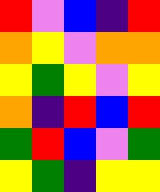[["red", "violet", "blue", "indigo", "red"], ["orange", "yellow", "violet", "orange", "orange"], ["yellow", "green", "yellow", "violet", "yellow"], ["orange", "indigo", "red", "blue", "red"], ["green", "red", "blue", "violet", "green"], ["yellow", "green", "indigo", "yellow", "yellow"]]